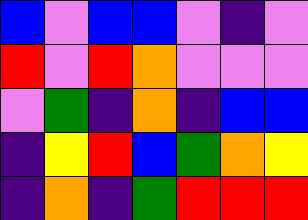[["blue", "violet", "blue", "blue", "violet", "indigo", "violet"], ["red", "violet", "red", "orange", "violet", "violet", "violet"], ["violet", "green", "indigo", "orange", "indigo", "blue", "blue"], ["indigo", "yellow", "red", "blue", "green", "orange", "yellow"], ["indigo", "orange", "indigo", "green", "red", "red", "red"]]